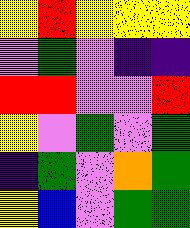[["yellow", "red", "yellow", "yellow", "yellow"], ["violet", "green", "violet", "indigo", "indigo"], ["red", "red", "violet", "violet", "red"], ["yellow", "violet", "green", "violet", "green"], ["indigo", "green", "violet", "orange", "green"], ["yellow", "blue", "violet", "green", "green"]]